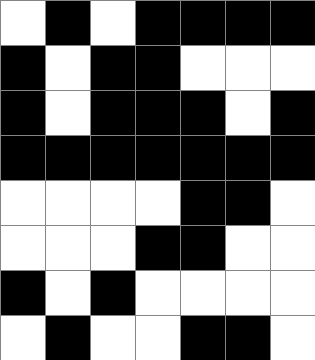[["white", "black", "white", "black", "black", "black", "black"], ["black", "white", "black", "black", "white", "white", "white"], ["black", "white", "black", "black", "black", "white", "black"], ["black", "black", "black", "black", "black", "black", "black"], ["white", "white", "white", "white", "black", "black", "white"], ["white", "white", "white", "black", "black", "white", "white"], ["black", "white", "black", "white", "white", "white", "white"], ["white", "black", "white", "white", "black", "black", "white"]]